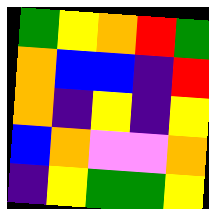[["green", "yellow", "orange", "red", "green"], ["orange", "blue", "blue", "indigo", "red"], ["orange", "indigo", "yellow", "indigo", "yellow"], ["blue", "orange", "violet", "violet", "orange"], ["indigo", "yellow", "green", "green", "yellow"]]